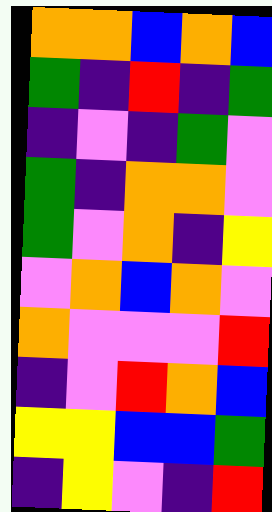[["orange", "orange", "blue", "orange", "blue"], ["green", "indigo", "red", "indigo", "green"], ["indigo", "violet", "indigo", "green", "violet"], ["green", "indigo", "orange", "orange", "violet"], ["green", "violet", "orange", "indigo", "yellow"], ["violet", "orange", "blue", "orange", "violet"], ["orange", "violet", "violet", "violet", "red"], ["indigo", "violet", "red", "orange", "blue"], ["yellow", "yellow", "blue", "blue", "green"], ["indigo", "yellow", "violet", "indigo", "red"]]